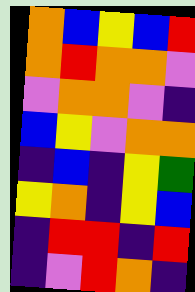[["orange", "blue", "yellow", "blue", "red"], ["orange", "red", "orange", "orange", "violet"], ["violet", "orange", "orange", "violet", "indigo"], ["blue", "yellow", "violet", "orange", "orange"], ["indigo", "blue", "indigo", "yellow", "green"], ["yellow", "orange", "indigo", "yellow", "blue"], ["indigo", "red", "red", "indigo", "red"], ["indigo", "violet", "red", "orange", "indigo"]]